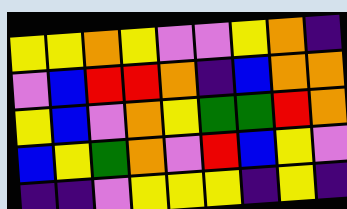[["yellow", "yellow", "orange", "yellow", "violet", "violet", "yellow", "orange", "indigo"], ["violet", "blue", "red", "red", "orange", "indigo", "blue", "orange", "orange"], ["yellow", "blue", "violet", "orange", "yellow", "green", "green", "red", "orange"], ["blue", "yellow", "green", "orange", "violet", "red", "blue", "yellow", "violet"], ["indigo", "indigo", "violet", "yellow", "yellow", "yellow", "indigo", "yellow", "indigo"]]